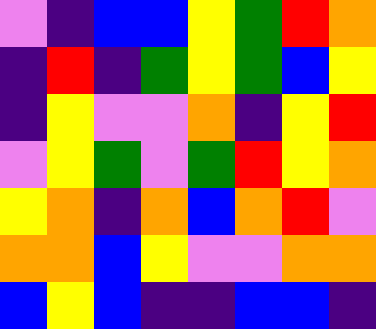[["violet", "indigo", "blue", "blue", "yellow", "green", "red", "orange"], ["indigo", "red", "indigo", "green", "yellow", "green", "blue", "yellow"], ["indigo", "yellow", "violet", "violet", "orange", "indigo", "yellow", "red"], ["violet", "yellow", "green", "violet", "green", "red", "yellow", "orange"], ["yellow", "orange", "indigo", "orange", "blue", "orange", "red", "violet"], ["orange", "orange", "blue", "yellow", "violet", "violet", "orange", "orange"], ["blue", "yellow", "blue", "indigo", "indigo", "blue", "blue", "indigo"]]